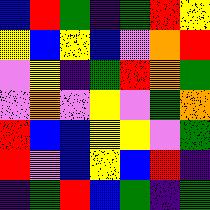[["blue", "red", "green", "indigo", "green", "red", "yellow"], ["yellow", "blue", "yellow", "blue", "violet", "orange", "red"], ["violet", "yellow", "indigo", "green", "red", "orange", "green"], ["violet", "orange", "violet", "yellow", "violet", "green", "orange"], ["red", "blue", "blue", "yellow", "yellow", "violet", "green"], ["red", "violet", "blue", "yellow", "blue", "red", "indigo"], ["indigo", "green", "red", "blue", "green", "indigo", "green"]]